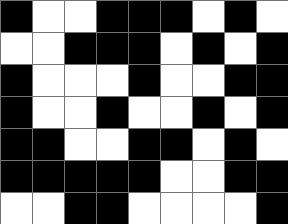[["black", "white", "white", "black", "black", "black", "white", "black", "white"], ["white", "white", "black", "black", "black", "white", "black", "white", "black"], ["black", "white", "white", "white", "black", "white", "white", "black", "black"], ["black", "white", "white", "black", "white", "white", "black", "white", "black"], ["black", "black", "white", "white", "black", "black", "white", "black", "white"], ["black", "black", "black", "black", "black", "white", "white", "black", "black"], ["white", "white", "black", "black", "white", "white", "white", "white", "black"]]